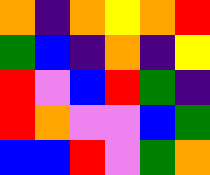[["orange", "indigo", "orange", "yellow", "orange", "red"], ["green", "blue", "indigo", "orange", "indigo", "yellow"], ["red", "violet", "blue", "red", "green", "indigo"], ["red", "orange", "violet", "violet", "blue", "green"], ["blue", "blue", "red", "violet", "green", "orange"]]